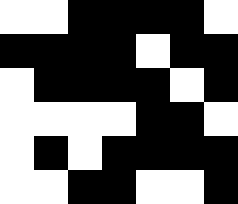[["white", "white", "black", "black", "black", "black", "white"], ["black", "black", "black", "black", "white", "black", "black"], ["white", "black", "black", "black", "black", "white", "black"], ["white", "white", "white", "white", "black", "black", "white"], ["white", "black", "white", "black", "black", "black", "black"], ["white", "white", "black", "black", "white", "white", "black"]]